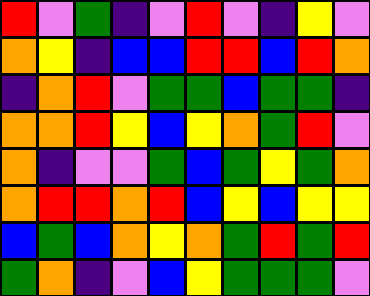[["red", "violet", "green", "indigo", "violet", "red", "violet", "indigo", "yellow", "violet"], ["orange", "yellow", "indigo", "blue", "blue", "red", "red", "blue", "red", "orange"], ["indigo", "orange", "red", "violet", "green", "green", "blue", "green", "green", "indigo"], ["orange", "orange", "red", "yellow", "blue", "yellow", "orange", "green", "red", "violet"], ["orange", "indigo", "violet", "violet", "green", "blue", "green", "yellow", "green", "orange"], ["orange", "red", "red", "orange", "red", "blue", "yellow", "blue", "yellow", "yellow"], ["blue", "green", "blue", "orange", "yellow", "orange", "green", "red", "green", "red"], ["green", "orange", "indigo", "violet", "blue", "yellow", "green", "green", "green", "violet"]]